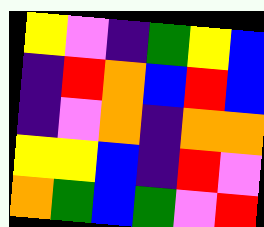[["yellow", "violet", "indigo", "green", "yellow", "blue"], ["indigo", "red", "orange", "blue", "red", "blue"], ["indigo", "violet", "orange", "indigo", "orange", "orange"], ["yellow", "yellow", "blue", "indigo", "red", "violet"], ["orange", "green", "blue", "green", "violet", "red"]]